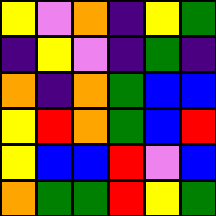[["yellow", "violet", "orange", "indigo", "yellow", "green"], ["indigo", "yellow", "violet", "indigo", "green", "indigo"], ["orange", "indigo", "orange", "green", "blue", "blue"], ["yellow", "red", "orange", "green", "blue", "red"], ["yellow", "blue", "blue", "red", "violet", "blue"], ["orange", "green", "green", "red", "yellow", "green"]]